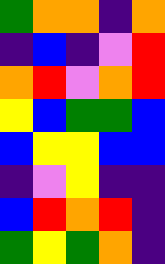[["green", "orange", "orange", "indigo", "orange"], ["indigo", "blue", "indigo", "violet", "red"], ["orange", "red", "violet", "orange", "red"], ["yellow", "blue", "green", "green", "blue"], ["blue", "yellow", "yellow", "blue", "blue"], ["indigo", "violet", "yellow", "indigo", "indigo"], ["blue", "red", "orange", "red", "indigo"], ["green", "yellow", "green", "orange", "indigo"]]